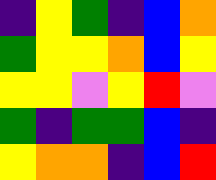[["indigo", "yellow", "green", "indigo", "blue", "orange"], ["green", "yellow", "yellow", "orange", "blue", "yellow"], ["yellow", "yellow", "violet", "yellow", "red", "violet"], ["green", "indigo", "green", "green", "blue", "indigo"], ["yellow", "orange", "orange", "indigo", "blue", "red"]]